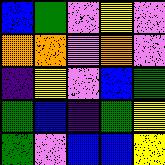[["blue", "green", "violet", "yellow", "violet"], ["orange", "orange", "violet", "orange", "violet"], ["indigo", "yellow", "violet", "blue", "green"], ["green", "blue", "indigo", "green", "yellow"], ["green", "violet", "blue", "blue", "yellow"]]